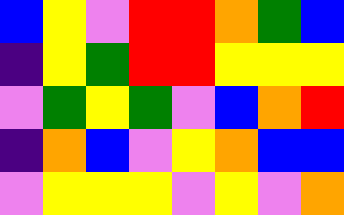[["blue", "yellow", "violet", "red", "red", "orange", "green", "blue"], ["indigo", "yellow", "green", "red", "red", "yellow", "yellow", "yellow"], ["violet", "green", "yellow", "green", "violet", "blue", "orange", "red"], ["indigo", "orange", "blue", "violet", "yellow", "orange", "blue", "blue"], ["violet", "yellow", "yellow", "yellow", "violet", "yellow", "violet", "orange"]]